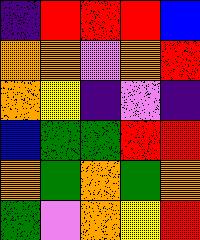[["indigo", "red", "red", "red", "blue"], ["orange", "orange", "violet", "orange", "red"], ["orange", "yellow", "indigo", "violet", "indigo"], ["blue", "green", "green", "red", "red"], ["orange", "green", "orange", "green", "orange"], ["green", "violet", "orange", "yellow", "red"]]